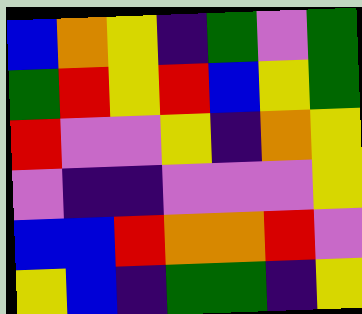[["blue", "orange", "yellow", "indigo", "green", "violet", "green"], ["green", "red", "yellow", "red", "blue", "yellow", "green"], ["red", "violet", "violet", "yellow", "indigo", "orange", "yellow"], ["violet", "indigo", "indigo", "violet", "violet", "violet", "yellow"], ["blue", "blue", "red", "orange", "orange", "red", "violet"], ["yellow", "blue", "indigo", "green", "green", "indigo", "yellow"]]